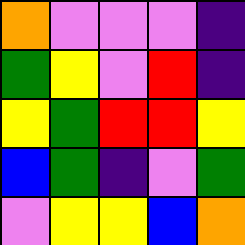[["orange", "violet", "violet", "violet", "indigo"], ["green", "yellow", "violet", "red", "indigo"], ["yellow", "green", "red", "red", "yellow"], ["blue", "green", "indigo", "violet", "green"], ["violet", "yellow", "yellow", "blue", "orange"]]